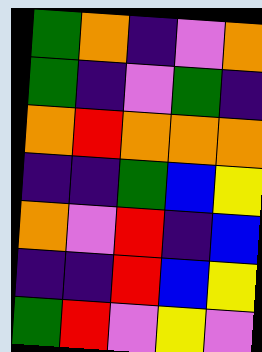[["green", "orange", "indigo", "violet", "orange"], ["green", "indigo", "violet", "green", "indigo"], ["orange", "red", "orange", "orange", "orange"], ["indigo", "indigo", "green", "blue", "yellow"], ["orange", "violet", "red", "indigo", "blue"], ["indigo", "indigo", "red", "blue", "yellow"], ["green", "red", "violet", "yellow", "violet"]]